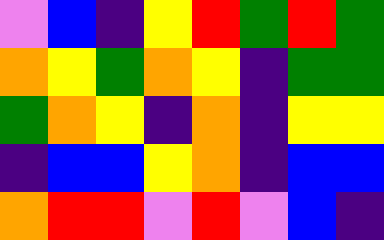[["violet", "blue", "indigo", "yellow", "red", "green", "red", "green"], ["orange", "yellow", "green", "orange", "yellow", "indigo", "green", "green"], ["green", "orange", "yellow", "indigo", "orange", "indigo", "yellow", "yellow"], ["indigo", "blue", "blue", "yellow", "orange", "indigo", "blue", "blue"], ["orange", "red", "red", "violet", "red", "violet", "blue", "indigo"]]